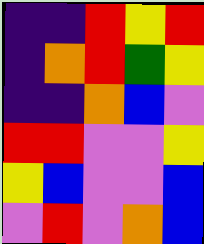[["indigo", "indigo", "red", "yellow", "red"], ["indigo", "orange", "red", "green", "yellow"], ["indigo", "indigo", "orange", "blue", "violet"], ["red", "red", "violet", "violet", "yellow"], ["yellow", "blue", "violet", "violet", "blue"], ["violet", "red", "violet", "orange", "blue"]]